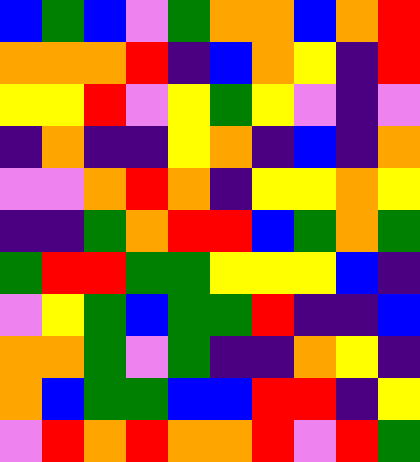[["blue", "green", "blue", "violet", "green", "orange", "orange", "blue", "orange", "red"], ["orange", "orange", "orange", "red", "indigo", "blue", "orange", "yellow", "indigo", "red"], ["yellow", "yellow", "red", "violet", "yellow", "green", "yellow", "violet", "indigo", "violet"], ["indigo", "orange", "indigo", "indigo", "yellow", "orange", "indigo", "blue", "indigo", "orange"], ["violet", "violet", "orange", "red", "orange", "indigo", "yellow", "yellow", "orange", "yellow"], ["indigo", "indigo", "green", "orange", "red", "red", "blue", "green", "orange", "green"], ["green", "red", "red", "green", "green", "yellow", "yellow", "yellow", "blue", "indigo"], ["violet", "yellow", "green", "blue", "green", "green", "red", "indigo", "indigo", "blue"], ["orange", "orange", "green", "violet", "green", "indigo", "indigo", "orange", "yellow", "indigo"], ["orange", "blue", "green", "green", "blue", "blue", "red", "red", "indigo", "yellow"], ["violet", "red", "orange", "red", "orange", "orange", "red", "violet", "red", "green"]]